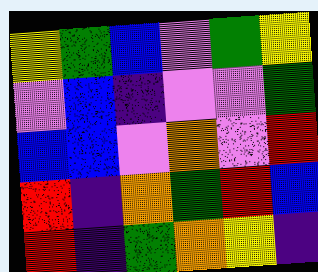[["yellow", "green", "blue", "violet", "green", "yellow"], ["violet", "blue", "indigo", "violet", "violet", "green"], ["blue", "blue", "violet", "orange", "violet", "red"], ["red", "indigo", "orange", "green", "red", "blue"], ["red", "indigo", "green", "orange", "yellow", "indigo"]]